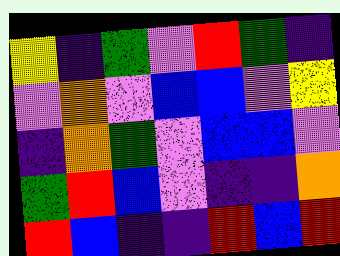[["yellow", "indigo", "green", "violet", "red", "green", "indigo"], ["violet", "orange", "violet", "blue", "blue", "violet", "yellow"], ["indigo", "orange", "green", "violet", "blue", "blue", "violet"], ["green", "red", "blue", "violet", "indigo", "indigo", "orange"], ["red", "blue", "indigo", "indigo", "red", "blue", "red"]]